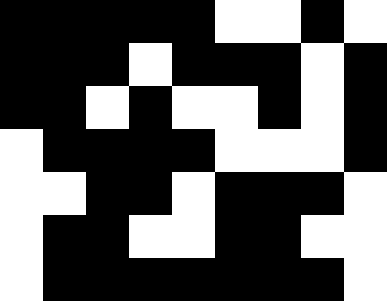[["black", "black", "black", "black", "black", "white", "white", "black", "white"], ["black", "black", "black", "white", "black", "black", "black", "white", "black"], ["black", "black", "white", "black", "white", "white", "black", "white", "black"], ["white", "black", "black", "black", "black", "white", "white", "white", "black"], ["white", "white", "black", "black", "white", "black", "black", "black", "white"], ["white", "black", "black", "white", "white", "black", "black", "white", "white"], ["white", "black", "black", "black", "black", "black", "black", "black", "white"]]